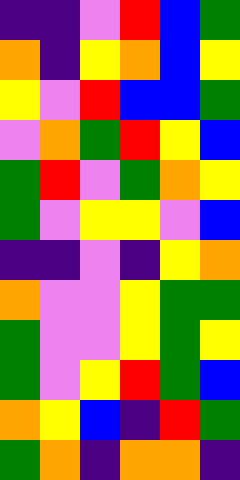[["indigo", "indigo", "violet", "red", "blue", "green"], ["orange", "indigo", "yellow", "orange", "blue", "yellow"], ["yellow", "violet", "red", "blue", "blue", "green"], ["violet", "orange", "green", "red", "yellow", "blue"], ["green", "red", "violet", "green", "orange", "yellow"], ["green", "violet", "yellow", "yellow", "violet", "blue"], ["indigo", "indigo", "violet", "indigo", "yellow", "orange"], ["orange", "violet", "violet", "yellow", "green", "green"], ["green", "violet", "violet", "yellow", "green", "yellow"], ["green", "violet", "yellow", "red", "green", "blue"], ["orange", "yellow", "blue", "indigo", "red", "green"], ["green", "orange", "indigo", "orange", "orange", "indigo"]]